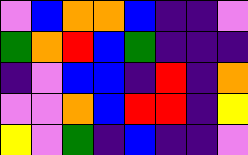[["violet", "blue", "orange", "orange", "blue", "indigo", "indigo", "violet"], ["green", "orange", "red", "blue", "green", "indigo", "indigo", "indigo"], ["indigo", "violet", "blue", "blue", "indigo", "red", "indigo", "orange"], ["violet", "violet", "orange", "blue", "red", "red", "indigo", "yellow"], ["yellow", "violet", "green", "indigo", "blue", "indigo", "indigo", "violet"]]